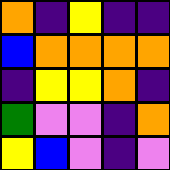[["orange", "indigo", "yellow", "indigo", "indigo"], ["blue", "orange", "orange", "orange", "orange"], ["indigo", "yellow", "yellow", "orange", "indigo"], ["green", "violet", "violet", "indigo", "orange"], ["yellow", "blue", "violet", "indigo", "violet"]]